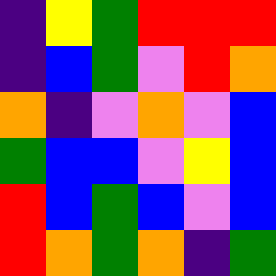[["indigo", "yellow", "green", "red", "red", "red"], ["indigo", "blue", "green", "violet", "red", "orange"], ["orange", "indigo", "violet", "orange", "violet", "blue"], ["green", "blue", "blue", "violet", "yellow", "blue"], ["red", "blue", "green", "blue", "violet", "blue"], ["red", "orange", "green", "orange", "indigo", "green"]]